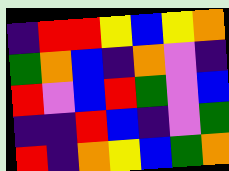[["indigo", "red", "red", "yellow", "blue", "yellow", "orange"], ["green", "orange", "blue", "indigo", "orange", "violet", "indigo"], ["red", "violet", "blue", "red", "green", "violet", "blue"], ["indigo", "indigo", "red", "blue", "indigo", "violet", "green"], ["red", "indigo", "orange", "yellow", "blue", "green", "orange"]]